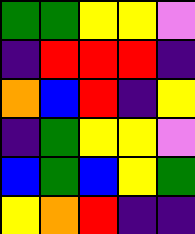[["green", "green", "yellow", "yellow", "violet"], ["indigo", "red", "red", "red", "indigo"], ["orange", "blue", "red", "indigo", "yellow"], ["indigo", "green", "yellow", "yellow", "violet"], ["blue", "green", "blue", "yellow", "green"], ["yellow", "orange", "red", "indigo", "indigo"]]